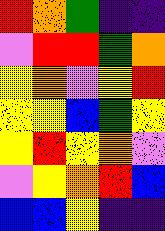[["red", "orange", "green", "indigo", "indigo"], ["violet", "red", "red", "green", "orange"], ["yellow", "orange", "violet", "yellow", "red"], ["yellow", "yellow", "blue", "green", "yellow"], ["yellow", "red", "yellow", "orange", "violet"], ["violet", "yellow", "orange", "red", "blue"], ["blue", "blue", "yellow", "indigo", "indigo"]]